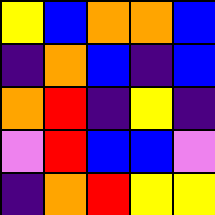[["yellow", "blue", "orange", "orange", "blue"], ["indigo", "orange", "blue", "indigo", "blue"], ["orange", "red", "indigo", "yellow", "indigo"], ["violet", "red", "blue", "blue", "violet"], ["indigo", "orange", "red", "yellow", "yellow"]]